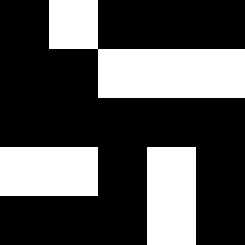[["black", "white", "black", "black", "black"], ["black", "black", "white", "white", "white"], ["black", "black", "black", "black", "black"], ["white", "white", "black", "white", "black"], ["black", "black", "black", "white", "black"]]